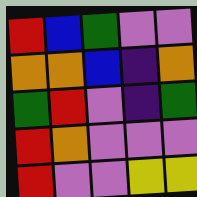[["red", "blue", "green", "violet", "violet"], ["orange", "orange", "blue", "indigo", "orange"], ["green", "red", "violet", "indigo", "green"], ["red", "orange", "violet", "violet", "violet"], ["red", "violet", "violet", "yellow", "yellow"]]